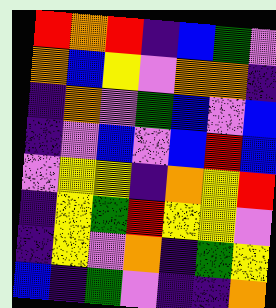[["red", "orange", "red", "indigo", "blue", "green", "violet"], ["orange", "blue", "yellow", "violet", "orange", "orange", "indigo"], ["indigo", "orange", "violet", "green", "blue", "violet", "blue"], ["indigo", "violet", "blue", "violet", "blue", "red", "blue"], ["violet", "yellow", "yellow", "indigo", "orange", "yellow", "red"], ["indigo", "yellow", "green", "red", "yellow", "yellow", "violet"], ["indigo", "yellow", "violet", "orange", "indigo", "green", "yellow"], ["blue", "indigo", "green", "violet", "indigo", "indigo", "orange"]]